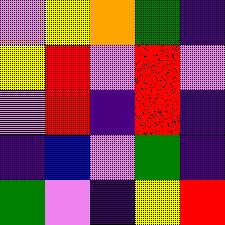[["violet", "yellow", "orange", "green", "indigo"], ["yellow", "red", "violet", "red", "violet"], ["violet", "red", "indigo", "red", "indigo"], ["indigo", "blue", "violet", "green", "indigo"], ["green", "violet", "indigo", "yellow", "red"]]